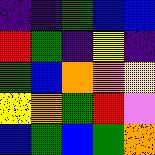[["indigo", "indigo", "green", "blue", "blue"], ["red", "green", "indigo", "yellow", "indigo"], ["green", "blue", "orange", "orange", "yellow"], ["yellow", "orange", "green", "red", "violet"], ["blue", "green", "blue", "green", "orange"]]